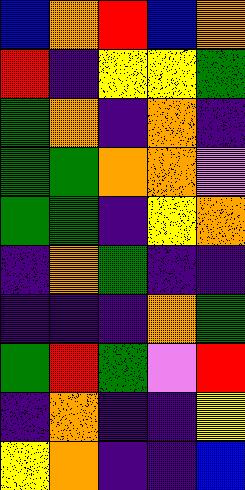[["blue", "orange", "red", "blue", "orange"], ["red", "indigo", "yellow", "yellow", "green"], ["green", "orange", "indigo", "orange", "indigo"], ["green", "green", "orange", "orange", "violet"], ["green", "green", "indigo", "yellow", "orange"], ["indigo", "orange", "green", "indigo", "indigo"], ["indigo", "indigo", "indigo", "orange", "green"], ["green", "red", "green", "violet", "red"], ["indigo", "orange", "indigo", "indigo", "yellow"], ["yellow", "orange", "indigo", "indigo", "blue"]]